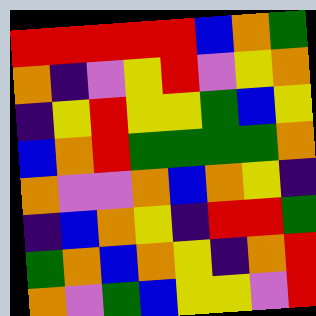[["red", "red", "red", "red", "red", "blue", "orange", "green"], ["orange", "indigo", "violet", "yellow", "red", "violet", "yellow", "orange"], ["indigo", "yellow", "red", "yellow", "yellow", "green", "blue", "yellow"], ["blue", "orange", "red", "green", "green", "green", "green", "orange"], ["orange", "violet", "violet", "orange", "blue", "orange", "yellow", "indigo"], ["indigo", "blue", "orange", "yellow", "indigo", "red", "red", "green"], ["green", "orange", "blue", "orange", "yellow", "indigo", "orange", "red"], ["orange", "violet", "green", "blue", "yellow", "yellow", "violet", "red"]]